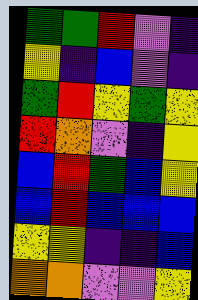[["green", "green", "red", "violet", "indigo"], ["yellow", "indigo", "blue", "violet", "indigo"], ["green", "red", "yellow", "green", "yellow"], ["red", "orange", "violet", "indigo", "yellow"], ["blue", "red", "green", "blue", "yellow"], ["blue", "red", "blue", "blue", "blue"], ["yellow", "yellow", "indigo", "indigo", "blue"], ["orange", "orange", "violet", "violet", "yellow"]]